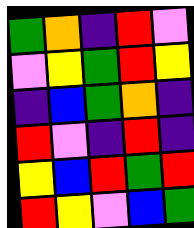[["green", "orange", "indigo", "red", "violet"], ["violet", "yellow", "green", "red", "yellow"], ["indigo", "blue", "green", "orange", "indigo"], ["red", "violet", "indigo", "red", "indigo"], ["yellow", "blue", "red", "green", "red"], ["red", "yellow", "violet", "blue", "green"]]